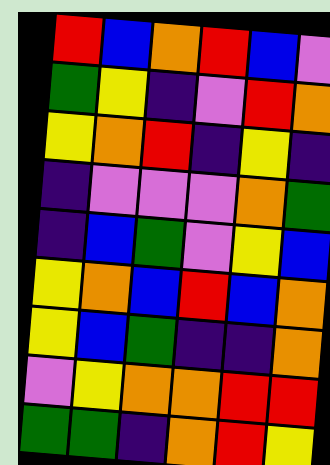[["red", "blue", "orange", "red", "blue", "violet"], ["green", "yellow", "indigo", "violet", "red", "orange"], ["yellow", "orange", "red", "indigo", "yellow", "indigo"], ["indigo", "violet", "violet", "violet", "orange", "green"], ["indigo", "blue", "green", "violet", "yellow", "blue"], ["yellow", "orange", "blue", "red", "blue", "orange"], ["yellow", "blue", "green", "indigo", "indigo", "orange"], ["violet", "yellow", "orange", "orange", "red", "red"], ["green", "green", "indigo", "orange", "red", "yellow"]]